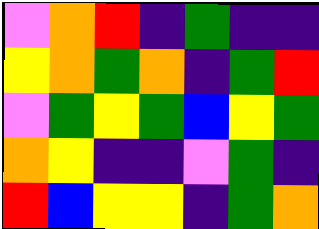[["violet", "orange", "red", "indigo", "green", "indigo", "indigo"], ["yellow", "orange", "green", "orange", "indigo", "green", "red"], ["violet", "green", "yellow", "green", "blue", "yellow", "green"], ["orange", "yellow", "indigo", "indigo", "violet", "green", "indigo"], ["red", "blue", "yellow", "yellow", "indigo", "green", "orange"]]